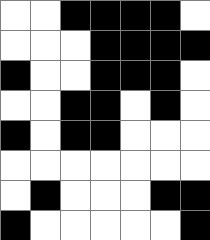[["white", "white", "black", "black", "black", "black", "white"], ["white", "white", "white", "black", "black", "black", "black"], ["black", "white", "white", "black", "black", "black", "white"], ["white", "white", "black", "black", "white", "black", "white"], ["black", "white", "black", "black", "white", "white", "white"], ["white", "white", "white", "white", "white", "white", "white"], ["white", "black", "white", "white", "white", "black", "black"], ["black", "white", "white", "white", "white", "white", "black"]]